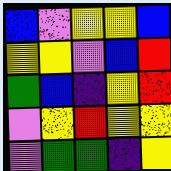[["blue", "violet", "yellow", "yellow", "blue"], ["yellow", "yellow", "violet", "blue", "red"], ["green", "blue", "indigo", "yellow", "red"], ["violet", "yellow", "red", "yellow", "yellow"], ["violet", "green", "green", "indigo", "yellow"]]